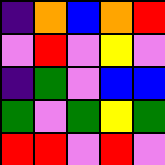[["indigo", "orange", "blue", "orange", "red"], ["violet", "red", "violet", "yellow", "violet"], ["indigo", "green", "violet", "blue", "blue"], ["green", "violet", "green", "yellow", "green"], ["red", "red", "violet", "red", "violet"]]